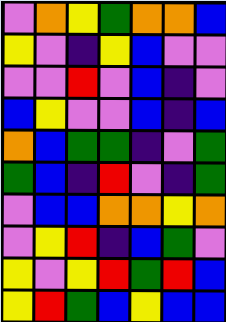[["violet", "orange", "yellow", "green", "orange", "orange", "blue"], ["yellow", "violet", "indigo", "yellow", "blue", "violet", "violet"], ["violet", "violet", "red", "violet", "blue", "indigo", "violet"], ["blue", "yellow", "violet", "violet", "blue", "indigo", "blue"], ["orange", "blue", "green", "green", "indigo", "violet", "green"], ["green", "blue", "indigo", "red", "violet", "indigo", "green"], ["violet", "blue", "blue", "orange", "orange", "yellow", "orange"], ["violet", "yellow", "red", "indigo", "blue", "green", "violet"], ["yellow", "violet", "yellow", "red", "green", "red", "blue"], ["yellow", "red", "green", "blue", "yellow", "blue", "blue"]]